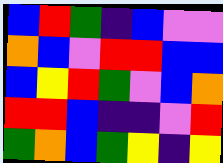[["blue", "red", "green", "indigo", "blue", "violet", "violet"], ["orange", "blue", "violet", "red", "red", "blue", "blue"], ["blue", "yellow", "red", "green", "violet", "blue", "orange"], ["red", "red", "blue", "indigo", "indigo", "violet", "red"], ["green", "orange", "blue", "green", "yellow", "indigo", "yellow"]]